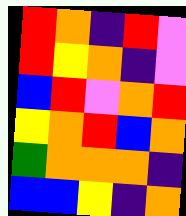[["red", "orange", "indigo", "red", "violet"], ["red", "yellow", "orange", "indigo", "violet"], ["blue", "red", "violet", "orange", "red"], ["yellow", "orange", "red", "blue", "orange"], ["green", "orange", "orange", "orange", "indigo"], ["blue", "blue", "yellow", "indigo", "orange"]]